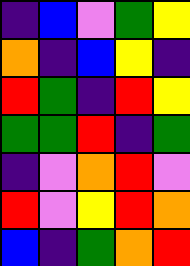[["indigo", "blue", "violet", "green", "yellow"], ["orange", "indigo", "blue", "yellow", "indigo"], ["red", "green", "indigo", "red", "yellow"], ["green", "green", "red", "indigo", "green"], ["indigo", "violet", "orange", "red", "violet"], ["red", "violet", "yellow", "red", "orange"], ["blue", "indigo", "green", "orange", "red"]]